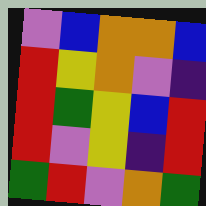[["violet", "blue", "orange", "orange", "blue"], ["red", "yellow", "orange", "violet", "indigo"], ["red", "green", "yellow", "blue", "red"], ["red", "violet", "yellow", "indigo", "red"], ["green", "red", "violet", "orange", "green"]]